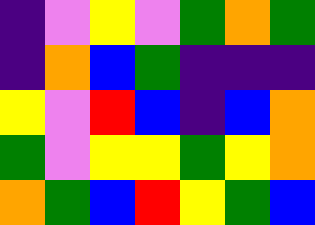[["indigo", "violet", "yellow", "violet", "green", "orange", "green"], ["indigo", "orange", "blue", "green", "indigo", "indigo", "indigo"], ["yellow", "violet", "red", "blue", "indigo", "blue", "orange"], ["green", "violet", "yellow", "yellow", "green", "yellow", "orange"], ["orange", "green", "blue", "red", "yellow", "green", "blue"]]